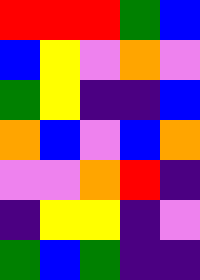[["red", "red", "red", "green", "blue"], ["blue", "yellow", "violet", "orange", "violet"], ["green", "yellow", "indigo", "indigo", "blue"], ["orange", "blue", "violet", "blue", "orange"], ["violet", "violet", "orange", "red", "indigo"], ["indigo", "yellow", "yellow", "indigo", "violet"], ["green", "blue", "green", "indigo", "indigo"]]